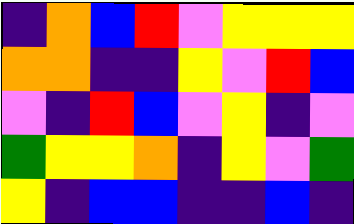[["indigo", "orange", "blue", "red", "violet", "yellow", "yellow", "yellow"], ["orange", "orange", "indigo", "indigo", "yellow", "violet", "red", "blue"], ["violet", "indigo", "red", "blue", "violet", "yellow", "indigo", "violet"], ["green", "yellow", "yellow", "orange", "indigo", "yellow", "violet", "green"], ["yellow", "indigo", "blue", "blue", "indigo", "indigo", "blue", "indigo"]]